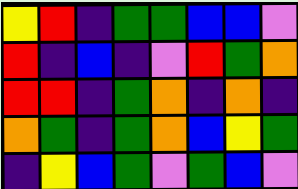[["yellow", "red", "indigo", "green", "green", "blue", "blue", "violet"], ["red", "indigo", "blue", "indigo", "violet", "red", "green", "orange"], ["red", "red", "indigo", "green", "orange", "indigo", "orange", "indigo"], ["orange", "green", "indigo", "green", "orange", "blue", "yellow", "green"], ["indigo", "yellow", "blue", "green", "violet", "green", "blue", "violet"]]